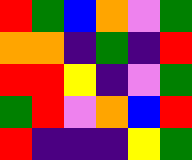[["red", "green", "blue", "orange", "violet", "green"], ["orange", "orange", "indigo", "green", "indigo", "red"], ["red", "red", "yellow", "indigo", "violet", "green"], ["green", "red", "violet", "orange", "blue", "red"], ["red", "indigo", "indigo", "indigo", "yellow", "green"]]